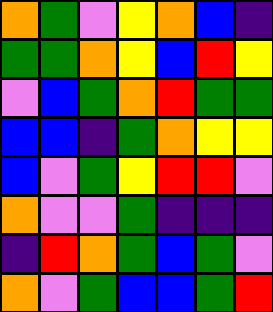[["orange", "green", "violet", "yellow", "orange", "blue", "indigo"], ["green", "green", "orange", "yellow", "blue", "red", "yellow"], ["violet", "blue", "green", "orange", "red", "green", "green"], ["blue", "blue", "indigo", "green", "orange", "yellow", "yellow"], ["blue", "violet", "green", "yellow", "red", "red", "violet"], ["orange", "violet", "violet", "green", "indigo", "indigo", "indigo"], ["indigo", "red", "orange", "green", "blue", "green", "violet"], ["orange", "violet", "green", "blue", "blue", "green", "red"]]